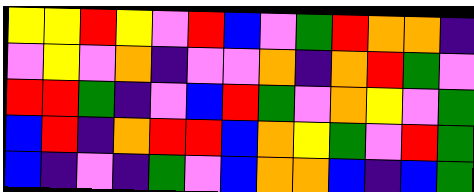[["yellow", "yellow", "red", "yellow", "violet", "red", "blue", "violet", "green", "red", "orange", "orange", "indigo"], ["violet", "yellow", "violet", "orange", "indigo", "violet", "violet", "orange", "indigo", "orange", "red", "green", "violet"], ["red", "red", "green", "indigo", "violet", "blue", "red", "green", "violet", "orange", "yellow", "violet", "green"], ["blue", "red", "indigo", "orange", "red", "red", "blue", "orange", "yellow", "green", "violet", "red", "green"], ["blue", "indigo", "violet", "indigo", "green", "violet", "blue", "orange", "orange", "blue", "indigo", "blue", "green"]]